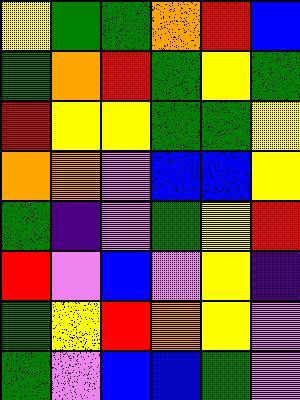[["yellow", "green", "green", "orange", "red", "blue"], ["green", "orange", "red", "green", "yellow", "green"], ["red", "yellow", "yellow", "green", "green", "yellow"], ["orange", "orange", "violet", "blue", "blue", "yellow"], ["green", "indigo", "violet", "green", "yellow", "red"], ["red", "violet", "blue", "violet", "yellow", "indigo"], ["green", "yellow", "red", "orange", "yellow", "violet"], ["green", "violet", "blue", "blue", "green", "violet"]]